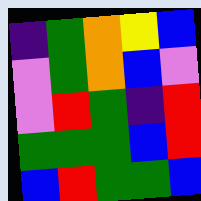[["indigo", "green", "orange", "yellow", "blue"], ["violet", "green", "orange", "blue", "violet"], ["violet", "red", "green", "indigo", "red"], ["green", "green", "green", "blue", "red"], ["blue", "red", "green", "green", "blue"]]